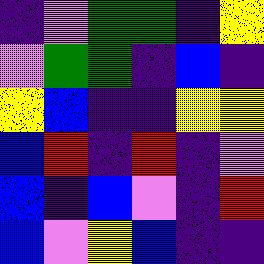[["indigo", "violet", "green", "green", "indigo", "yellow"], ["violet", "green", "green", "indigo", "blue", "indigo"], ["yellow", "blue", "indigo", "indigo", "yellow", "yellow"], ["blue", "red", "indigo", "red", "indigo", "violet"], ["blue", "indigo", "blue", "violet", "indigo", "red"], ["blue", "violet", "yellow", "blue", "indigo", "indigo"]]